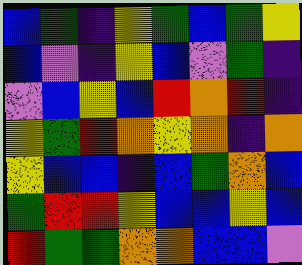[["blue", "green", "indigo", "yellow", "green", "blue", "green", "yellow"], ["blue", "violet", "indigo", "yellow", "blue", "violet", "green", "indigo"], ["violet", "blue", "yellow", "blue", "red", "orange", "red", "indigo"], ["yellow", "green", "red", "orange", "yellow", "orange", "indigo", "orange"], ["yellow", "blue", "blue", "indigo", "blue", "green", "orange", "blue"], ["green", "red", "red", "yellow", "blue", "blue", "yellow", "blue"], ["red", "green", "green", "orange", "orange", "blue", "blue", "violet"]]